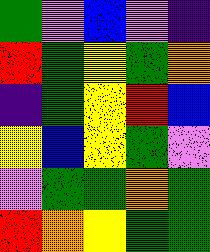[["green", "violet", "blue", "violet", "indigo"], ["red", "green", "yellow", "green", "orange"], ["indigo", "green", "yellow", "red", "blue"], ["yellow", "blue", "yellow", "green", "violet"], ["violet", "green", "green", "orange", "green"], ["red", "orange", "yellow", "green", "green"]]